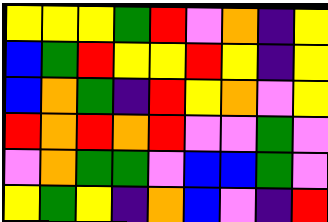[["yellow", "yellow", "yellow", "green", "red", "violet", "orange", "indigo", "yellow"], ["blue", "green", "red", "yellow", "yellow", "red", "yellow", "indigo", "yellow"], ["blue", "orange", "green", "indigo", "red", "yellow", "orange", "violet", "yellow"], ["red", "orange", "red", "orange", "red", "violet", "violet", "green", "violet"], ["violet", "orange", "green", "green", "violet", "blue", "blue", "green", "violet"], ["yellow", "green", "yellow", "indigo", "orange", "blue", "violet", "indigo", "red"]]